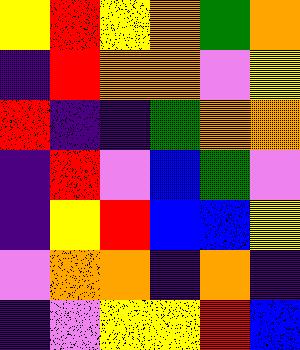[["yellow", "red", "yellow", "orange", "green", "orange"], ["indigo", "red", "orange", "orange", "violet", "yellow"], ["red", "indigo", "indigo", "green", "orange", "orange"], ["indigo", "red", "violet", "blue", "green", "violet"], ["indigo", "yellow", "red", "blue", "blue", "yellow"], ["violet", "orange", "orange", "indigo", "orange", "indigo"], ["indigo", "violet", "yellow", "yellow", "red", "blue"]]